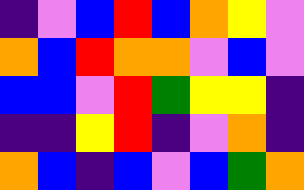[["indigo", "violet", "blue", "red", "blue", "orange", "yellow", "violet"], ["orange", "blue", "red", "orange", "orange", "violet", "blue", "violet"], ["blue", "blue", "violet", "red", "green", "yellow", "yellow", "indigo"], ["indigo", "indigo", "yellow", "red", "indigo", "violet", "orange", "indigo"], ["orange", "blue", "indigo", "blue", "violet", "blue", "green", "orange"]]